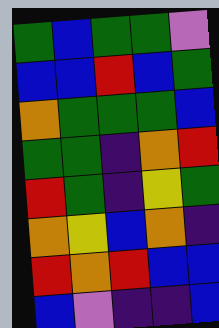[["green", "blue", "green", "green", "violet"], ["blue", "blue", "red", "blue", "green"], ["orange", "green", "green", "green", "blue"], ["green", "green", "indigo", "orange", "red"], ["red", "green", "indigo", "yellow", "green"], ["orange", "yellow", "blue", "orange", "indigo"], ["red", "orange", "red", "blue", "blue"], ["blue", "violet", "indigo", "indigo", "blue"]]